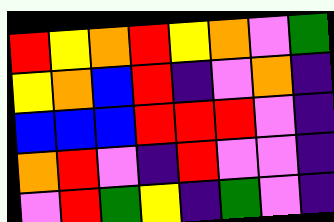[["red", "yellow", "orange", "red", "yellow", "orange", "violet", "green"], ["yellow", "orange", "blue", "red", "indigo", "violet", "orange", "indigo"], ["blue", "blue", "blue", "red", "red", "red", "violet", "indigo"], ["orange", "red", "violet", "indigo", "red", "violet", "violet", "indigo"], ["violet", "red", "green", "yellow", "indigo", "green", "violet", "indigo"]]